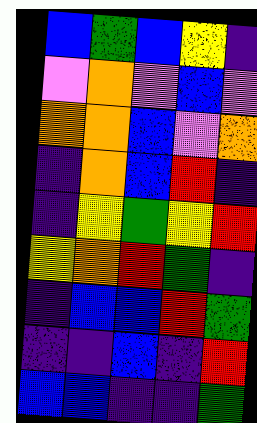[["blue", "green", "blue", "yellow", "indigo"], ["violet", "orange", "violet", "blue", "violet"], ["orange", "orange", "blue", "violet", "orange"], ["indigo", "orange", "blue", "red", "indigo"], ["indigo", "yellow", "green", "yellow", "red"], ["yellow", "orange", "red", "green", "indigo"], ["indigo", "blue", "blue", "red", "green"], ["indigo", "indigo", "blue", "indigo", "red"], ["blue", "blue", "indigo", "indigo", "green"]]